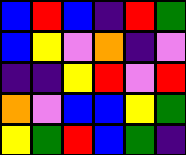[["blue", "red", "blue", "indigo", "red", "green"], ["blue", "yellow", "violet", "orange", "indigo", "violet"], ["indigo", "indigo", "yellow", "red", "violet", "red"], ["orange", "violet", "blue", "blue", "yellow", "green"], ["yellow", "green", "red", "blue", "green", "indigo"]]